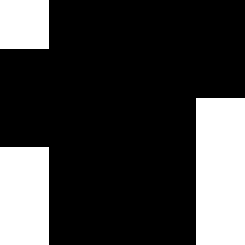[["white", "black", "black", "black", "black"], ["black", "black", "black", "black", "black"], ["black", "black", "black", "black", "white"], ["white", "black", "black", "black", "white"], ["white", "black", "black", "black", "white"]]